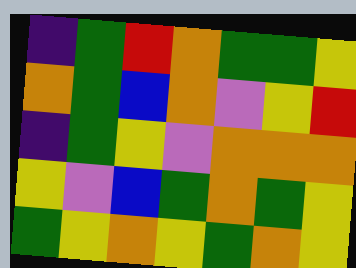[["indigo", "green", "red", "orange", "green", "green", "yellow"], ["orange", "green", "blue", "orange", "violet", "yellow", "red"], ["indigo", "green", "yellow", "violet", "orange", "orange", "orange"], ["yellow", "violet", "blue", "green", "orange", "green", "yellow"], ["green", "yellow", "orange", "yellow", "green", "orange", "yellow"]]